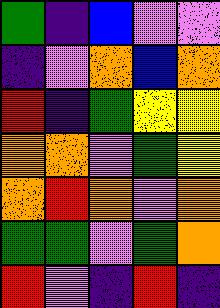[["green", "indigo", "blue", "violet", "violet"], ["indigo", "violet", "orange", "blue", "orange"], ["red", "indigo", "green", "yellow", "yellow"], ["orange", "orange", "violet", "green", "yellow"], ["orange", "red", "orange", "violet", "orange"], ["green", "green", "violet", "green", "orange"], ["red", "violet", "indigo", "red", "indigo"]]